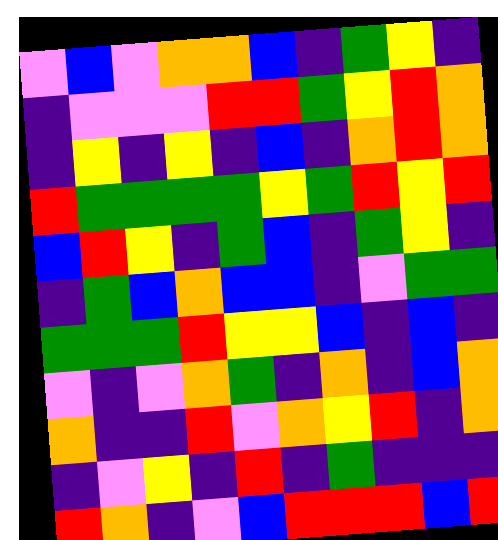[["violet", "blue", "violet", "orange", "orange", "blue", "indigo", "green", "yellow", "indigo"], ["indigo", "violet", "violet", "violet", "red", "red", "green", "yellow", "red", "orange"], ["indigo", "yellow", "indigo", "yellow", "indigo", "blue", "indigo", "orange", "red", "orange"], ["red", "green", "green", "green", "green", "yellow", "green", "red", "yellow", "red"], ["blue", "red", "yellow", "indigo", "green", "blue", "indigo", "green", "yellow", "indigo"], ["indigo", "green", "blue", "orange", "blue", "blue", "indigo", "violet", "green", "green"], ["green", "green", "green", "red", "yellow", "yellow", "blue", "indigo", "blue", "indigo"], ["violet", "indigo", "violet", "orange", "green", "indigo", "orange", "indigo", "blue", "orange"], ["orange", "indigo", "indigo", "red", "violet", "orange", "yellow", "red", "indigo", "orange"], ["indigo", "violet", "yellow", "indigo", "red", "indigo", "green", "indigo", "indigo", "indigo"], ["red", "orange", "indigo", "violet", "blue", "red", "red", "red", "blue", "red"]]